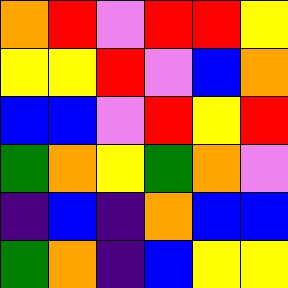[["orange", "red", "violet", "red", "red", "yellow"], ["yellow", "yellow", "red", "violet", "blue", "orange"], ["blue", "blue", "violet", "red", "yellow", "red"], ["green", "orange", "yellow", "green", "orange", "violet"], ["indigo", "blue", "indigo", "orange", "blue", "blue"], ["green", "orange", "indigo", "blue", "yellow", "yellow"]]